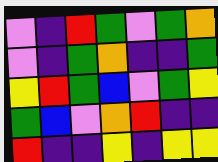[["violet", "indigo", "red", "green", "violet", "green", "orange"], ["violet", "indigo", "green", "orange", "indigo", "indigo", "green"], ["yellow", "red", "green", "blue", "violet", "green", "yellow"], ["green", "blue", "violet", "orange", "red", "indigo", "indigo"], ["red", "indigo", "indigo", "yellow", "indigo", "yellow", "yellow"]]